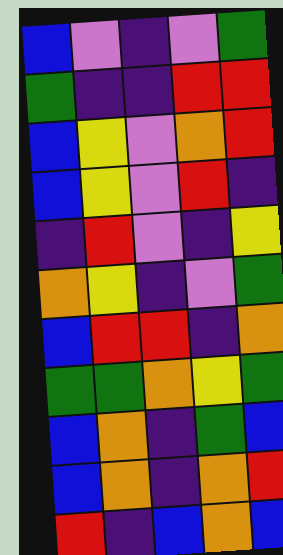[["blue", "violet", "indigo", "violet", "green"], ["green", "indigo", "indigo", "red", "red"], ["blue", "yellow", "violet", "orange", "red"], ["blue", "yellow", "violet", "red", "indigo"], ["indigo", "red", "violet", "indigo", "yellow"], ["orange", "yellow", "indigo", "violet", "green"], ["blue", "red", "red", "indigo", "orange"], ["green", "green", "orange", "yellow", "green"], ["blue", "orange", "indigo", "green", "blue"], ["blue", "orange", "indigo", "orange", "red"], ["red", "indigo", "blue", "orange", "blue"]]